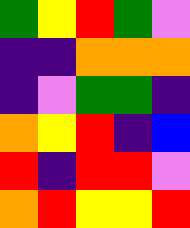[["green", "yellow", "red", "green", "violet"], ["indigo", "indigo", "orange", "orange", "orange"], ["indigo", "violet", "green", "green", "indigo"], ["orange", "yellow", "red", "indigo", "blue"], ["red", "indigo", "red", "red", "violet"], ["orange", "red", "yellow", "yellow", "red"]]